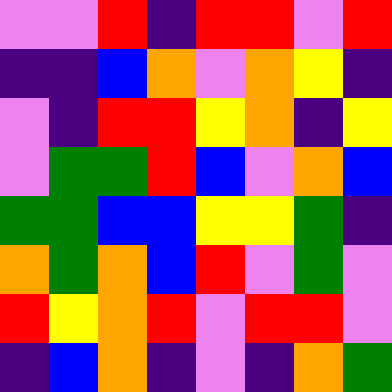[["violet", "violet", "red", "indigo", "red", "red", "violet", "red"], ["indigo", "indigo", "blue", "orange", "violet", "orange", "yellow", "indigo"], ["violet", "indigo", "red", "red", "yellow", "orange", "indigo", "yellow"], ["violet", "green", "green", "red", "blue", "violet", "orange", "blue"], ["green", "green", "blue", "blue", "yellow", "yellow", "green", "indigo"], ["orange", "green", "orange", "blue", "red", "violet", "green", "violet"], ["red", "yellow", "orange", "red", "violet", "red", "red", "violet"], ["indigo", "blue", "orange", "indigo", "violet", "indigo", "orange", "green"]]